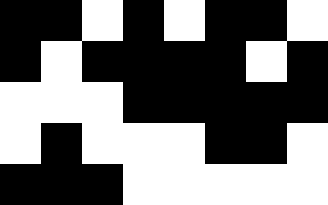[["black", "black", "white", "black", "white", "black", "black", "white"], ["black", "white", "black", "black", "black", "black", "white", "black"], ["white", "white", "white", "black", "black", "black", "black", "black"], ["white", "black", "white", "white", "white", "black", "black", "white"], ["black", "black", "black", "white", "white", "white", "white", "white"]]